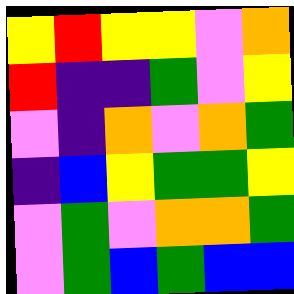[["yellow", "red", "yellow", "yellow", "violet", "orange"], ["red", "indigo", "indigo", "green", "violet", "yellow"], ["violet", "indigo", "orange", "violet", "orange", "green"], ["indigo", "blue", "yellow", "green", "green", "yellow"], ["violet", "green", "violet", "orange", "orange", "green"], ["violet", "green", "blue", "green", "blue", "blue"]]